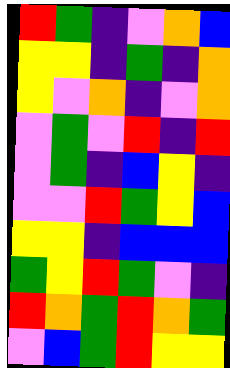[["red", "green", "indigo", "violet", "orange", "blue"], ["yellow", "yellow", "indigo", "green", "indigo", "orange"], ["yellow", "violet", "orange", "indigo", "violet", "orange"], ["violet", "green", "violet", "red", "indigo", "red"], ["violet", "green", "indigo", "blue", "yellow", "indigo"], ["violet", "violet", "red", "green", "yellow", "blue"], ["yellow", "yellow", "indigo", "blue", "blue", "blue"], ["green", "yellow", "red", "green", "violet", "indigo"], ["red", "orange", "green", "red", "orange", "green"], ["violet", "blue", "green", "red", "yellow", "yellow"]]